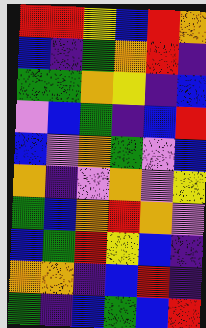[["red", "red", "yellow", "blue", "red", "orange"], ["blue", "indigo", "green", "orange", "red", "indigo"], ["green", "green", "orange", "yellow", "indigo", "blue"], ["violet", "blue", "green", "indigo", "blue", "red"], ["blue", "violet", "orange", "green", "violet", "blue"], ["orange", "indigo", "violet", "orange", "violet", "yellow"], ["green", "blue", "orange", "red", "orange", "violet"], ["blue", "green", "red", "yellow", "blue", "indigo"], ["orange", "orange", "indigo", "blue", "red", "indigo"], ["green", "indigo", "blue", "green", "blue", "red"]]